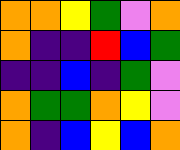[["orange", "orange", "yellow", "green", "violet", "orange"], ["orange", "indigo", "indigo", "red", "blue", "green"], ["indigo", "indigo", "blue", "indigo", "green", "violet"], ["orange", "green", "green", "orange", "yellow", "violet"], ["orange", "indigo", "blue", "yellow", "blue", "orange"]]